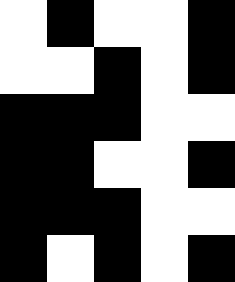[["white", "black", "white", "white", "black"], ["white", "white", "black", "white", "black"], ["black", "black", "black", "white", "white"], ["black", "black", "white", "white", "black"], ["black", "black", "black", "white", "white"], ["black", "white", "black", "white", "black"]]